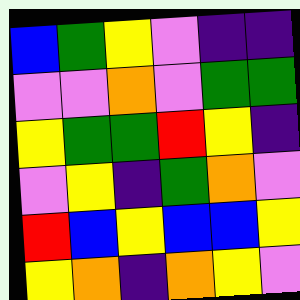[["blue", "green", "yellow", "violet", "indigo", "indigo"], ["violet", "violet", "orange", "violet", "green", "green"], ["yellow", "green", "green", "red", "yellow", "indigo"], ["violet", "yellow", "indigo", "green", "orange", "violet"], ["red", "blue", "yellow", "blue", "blue", "yellow"], ["yellow", "orange", "indigo", "orange", "yellow", "violet"]]